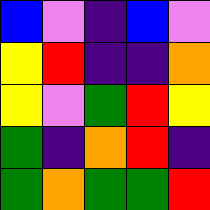[["blue", "violet", "indigo", "blue", "violet"], ["yellow", "red", "indigo", "indigo", "orange"], ["yellow", "violet", "green", "red", "yellow"], ["green", "indigo", "orange", "red", "indigo"], ["green", "orange", "green", "green", "red"]]